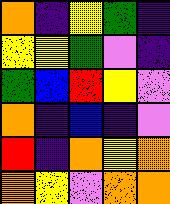[["orange", "indigo", "yellow", "green", "indigo"], ["yellow", "yellow", "green", "violet", "indigo"], ["green", "blue", "red", "yellow", "violet"], ["orange", "indigo", "blue", "indigo", "violet"], ["red", "indigo", "orange", "yellow", "orange"], ["orange", "yellow", "violet", "orange", "orange"]]